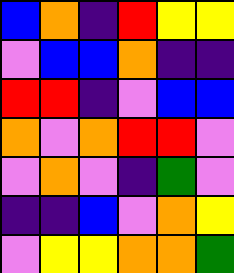[["blue", "orange", "indigo", "red", "yellow", "yellow"], ["violet", "blue", "blue", "orange", "indigo", "indigo"], ["red", "red", "indigo", "violet", "blue", "blue"], ["orange", "violet", "orange", "red", "red", "violet"], ["violet", "orange", "violet", "indigo", "green", "violet"], ["indigo", "indigo", "blue", "violet", "orange", "yellow"], ["violet", "yellow", "yellow", "orange", "orange", "green"]]